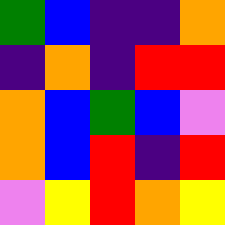[["green", "blue", "indigo", "indigo", "orange"], ["indigo", "orange", "indigo", "red", "red"], ["orange", "blue", "green", "blue", "violet"], ["orange", "blue", "red", "indigo", "red"], ["violet", "yellow", "red", "orange", "yellow"]]